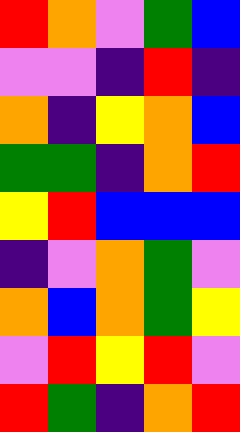[["red", "orange", "violet", "green", "blue"], ["violet", "violet", "indigo", "red", "indigo"], ["orange", "indigo", "yellow", "orange", "blue"], ["green", "green", "indigo", "orange", "red"], ["yellow", "red", "blue", "blue", "blue"], ["indigo", "violet", "orange", "green", "violet"], ["orange", "blue", "orange", "green", "yellow"], ["violet", "red", "yellow", "red", "violet"], ["red", "green", "indigo", "orange", "red"]]